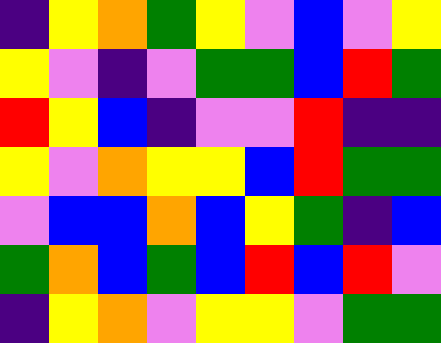[["indigo", "yellow", "orange", "green", "yellow", "violet", "blue", "violet", "yellow"], ["yellow", "violet", "indigo", "violet", "green", "green", "blue", "red", "green"], ["red", "yellow", "blue", "indigo", "violet", "violet", "red", "indigo", "indigo"], ["yellow", "violet", "orange", "yellow", "yellow", "blue", "red", "green", "green"], ["violet", "blue", "blue", "orange", "blue", "yellow", "green", "indigo", "blue"], ["green", "orange", "blue", "green", "blue", "red", "blue", "red", "violet"], ["indigo", "yellow", "orange", "violet", "yellow", "yellow", "violet", "green", "green"]]